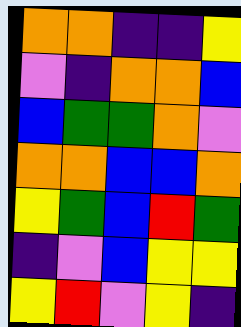[["orange", "orange", "indigo", "indigo", "yellow"], ["violet", "indigo", "orange", "orange", "blue"], ["blue", "green", "green", "orange", "violet"], ["orange", "orange", "blue", "blue", "orange"], ["yellow", "green", "blue", "red", "green"], ["indigo", "violet", "blue", "yellow", "yellow"], ["yellow", "red", "violet", "yellow", "indigo"]]